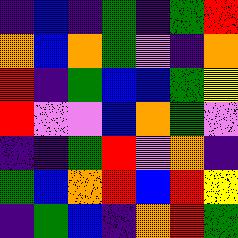[["indigo", "blue", "indigo", "green", "indigo", "green", "red"], ["orange", "blue", "orange", "green", "violet", "indigo", "orange"], ["red", "indigo", "green", "blue", "blue", "green", "yellow"], ["red", "violet", "violet", "blue", "orange", "green", "violet"], ["indigo", "indigo", "green", "red", "violet", "orange", "indigo"], ["green", "blue", "orange", "red", "blue", "red", "yellow"], ["indigo", "green", "blue", "indigo", "orange", "red", "green"]]